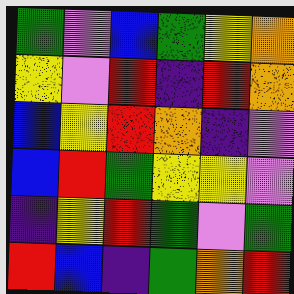[["green", "violet", "blue", "green", "yellow", "orange"], ["yellow", "violet", "red", "indigo", "red", "orange"], ["blue", "yellow", "red", "orange", "indigo", "violet"], ["blue", "red", "green", "yellow", "yellow", "violet"], ["indigo", "yellow", "red", "green", "violet", "green"], ["red", "blue", "indigo", "green", "orange", "red"]]